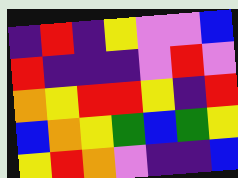[["indigo", "red", "indigo", "yellow", "violet", "violet", "blue"], ["red", "indigo", "indigo", "indigo", "violet", "red", "violet"], ["orange", "yellow", "red", "red", "yellow", "indigo", "red"], ["blue", "orange", "yellow", "green", "blue", "green", "yellow"], ["yellow", "red", "orange", "violet", "indigo", "indigo", "blue"]]